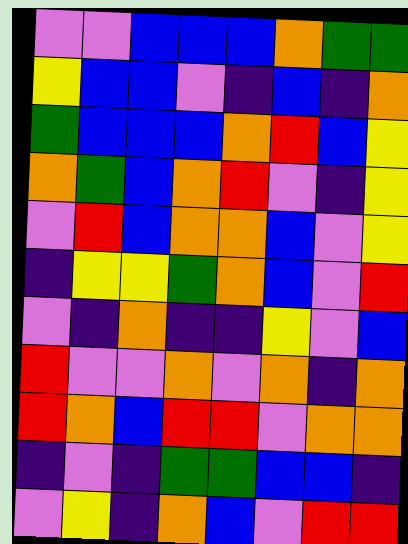[["violet", "violet", "blue", "blue", "blue", "orange", "green", "green"], ["yellow", "blue", "blue", "violet", "indigo", "blue", "indigo", "orange"], ["green", "blue", "blue", "blue", "orange", "red", "blue", "yellow"], ["orange", "green", "blue", "orange", "red", "violet", "indigo", "yellow"], ["violet", "red", "blue", "orange", "orange", "blue", "violet", "yellow"], ["indigo", "yellow", "yellow", "green", "orange", "blue", "violet", "red"], ["violet", "indigo", "orange", "indigo", "indigo", "yellow", "violet", "blue"], ["red", "violet", "violet", "orange", "violet", "orange", "indigo", "orange"], ["red", "orange", "blue", "red", "red", "violet", "orange", "orange"], ["indigo", "violet", "indigo", "green", "green", "blue", "blue", "indigo"], ["violet", "yellow", "indigo", "orange", "blue", "violet", "red", "red"]]